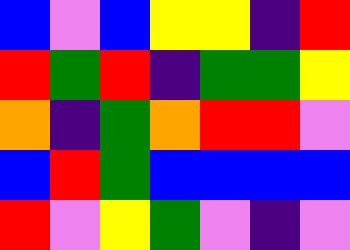[["blue", "violet", "blue", "yellow", "yellow", "indigo", "red"], ["red", "green", "red", "indigo", "green", "green", "yellow"], ["orange", "indigo", "green", "orange", "red", "red", "violet"], ["blue", "red", "green", "blue", "blue", "blue", "blue"], ["red", "violet", "yellow", "green", "violet", "indigo", "violet"]]